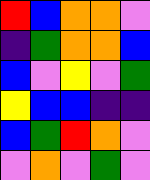[["red", "blue", "orange", "orange", "violet"], ["indigo", "green", "orange", "orange", "blue"], ["blue", "violet", "yellow", "violet", "green"], ["yellow", "blue", "blue", "indigo", "indigo"], ["blue", "green", "red", "orange", "violet"], ["violet", "orange", "violet", "green", "violet"]]